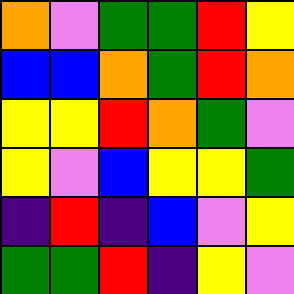[["orange", "violet", "green", "green", "red", "yellow"], ["blue", "blue", "orange", "green", "red", "orange"], ["yellow", "yellow", "red", "orange", "green", "violet"], ["yellow", "violet", "blue", "yellow", "yellow", "green"], ["indigo", "red", "indigo", "blue", "violet", "yellow"], ["green", "green", "red", "indigo", "yellow", "violet"]]